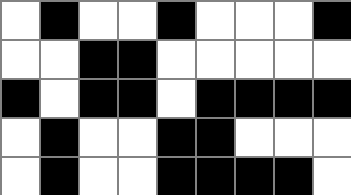[["white", "black", "white", "white", "black", "white", "white", "white", "black"], ["white", "white", "black", "black", "white", "white", "white", "white", "white"], ["black", "white", "black", "black", "white", "black", "black", "black", "black"], ["white", "black", "white", "white", "black", "black", "white", "white", "white"], ["white", "black", "white", "white", "black", "black", "black", "black", "white"]]